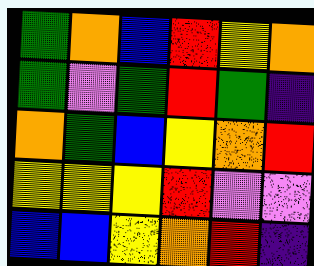[["green", "orange", "blue", "red", "yellow", "orange"], ["green", "violet", "green", "red", "green", "indigo"], ["orange", "green", "blue", "yellow", "orange", "red"], ["yellow", "yellow", "yellow", "red", "violet", "violet"], ["blue", "blue", "yellow", "orange", "red", "indigo"]]